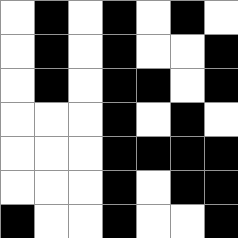[["white", "black", "white", "black", "white", "black", "white"], ["white", "black", "white", "black", "white", "white", "black"], ["white", "black", "white", "black", "black", "white", "black"], ["white", "white", "white", "black", "white", "black", "white"], ["white", "white", "white", "black", "black", "black", "black"], ["white", "white", "white", "black", "white", "black", "black"], ["black", "white", "white", "black", "white", "white", "black"]]